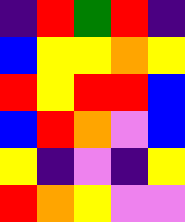[["indigo", "red", "green", "red", "indigo"], ["blue", "yellow", "yellow", "orange", "yellow"], ["red", "yellow", "red", "red", "blue"], ["blue", "red", "orange", "violet", "blue"], ["yellow", "indigo", "violet", "indigo", "yellow"], ["red", "orange", "yellow", "violet", "violet"]]